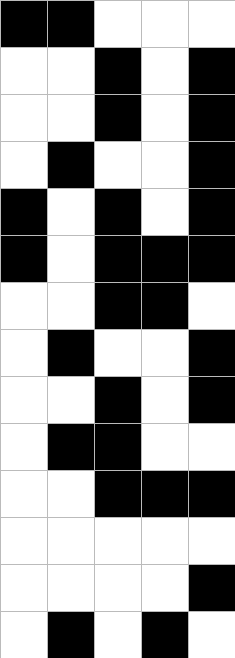[["black", "black", "white", "white", "white"], ["white", "white", "black", "white", "black"], ["white", "white", "black", "white", "black"], ["white", "black", "white", "white", "black"], ["black", "white", "black", "white", "black"], ["black", "white", "black", "black", "black"], ["white", "white", "black", "black", "white"], ["white", "black", "white", "white", "black"], ["white", "white", "black", "white", "black"], ["white", "black", "black", "white", "white"], ["white", "white", "black", "black", "black"], ["white", "white", "white", "white", "white"], ["white", "white", "white", "white", "black"], ["white", "black", "white", "black", "white"]]